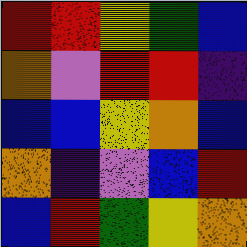[["red", "red", "yellow", "green", "blue"], ["orange", "violet", "red", "red", "indigo"], ["blue", "blue", "yellow", "orange", "blue"], ["orange", "indigo", "violet", "blue", "red"], ["blue", "red", "green", "yellow", "orange"]]